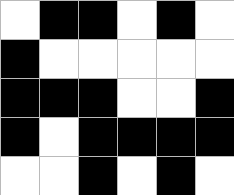[["white", "black", "black", "white", "black", "white"], ["black", "white", "white", "white", "white", "white"], ["black", "black", "black", "white", "white", "black"], ["black", "white", "black", "black", "black", "black"], ["white", "white", "black", "white", "black", "white"]]